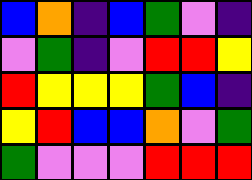[["blue", "orange", "indigo", "blue", "green", "violet", "indigo"], ["violet", "green", "indigo", "violet", "red", "red", "yellow"], ["red", "yellow", "yellow", "yellow", "green", "blue", "indigo"], ["yellow", "red", "blue", "blue", "orange", "violet", "green"], ["green", "violet", "violet", "violet", "red", "red", "red"]]